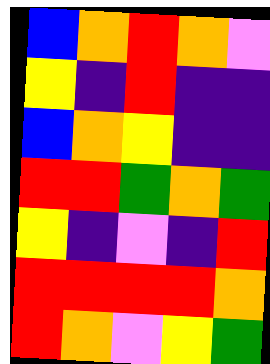[["blue", "orange", "red", "orange", "violet"], ["yellow", "indigo", "red", "indigo", "indigo"], ["blue", "orange", "yellow", "indigo", "indigo"], ["red", "red", "green", "orange", "green"], ["yellow", "indigo", "violet", "indigo", "red"], ["red", "red", "red", "red", "orange"], ["red", "orange", "violet", "yellow", "green"]]